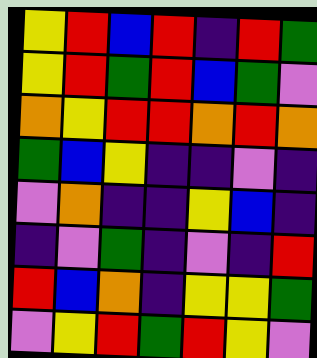[["yellow", "red", "blue", "red", "indigo", "red", "green"], ["yellow", "red", "green", "red", "blue", "green", "violet"], ["orange", "yellow", "red", "red", "orange", "red", "orange"], ["green", "blue", "yellow", "indigo", "indigo", "violet", "indigo"], ["violet", "orange", "indigo", "indigo", "yellow", "blue", "indigo"], ["indigo", "violet", "green", "indigo", "violet", "indigo", "red"], ["red", "blue", "orange", "indigo", "yellow", "yellow", "green"], ["violet", "yellow", "red", "green", "red", "yellow", "violet"]]